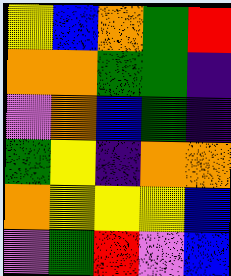[["yellow", "blue", "orange", "green", "red"], ["orange", "orange", "green", "green", "indigo"], ["violet", "orange", "blue", "green", "indigo"], ["green", "yellow", "indigo", "orange", "orange"], ["orange", "yellow", "yellow", "yellow", "blue"], ["violet", "green", "red", "violet", "blue"]]